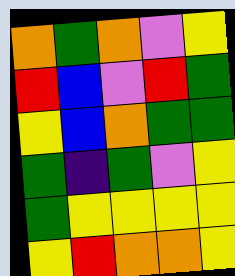[["orange", "green", "orange", "violet", "yellow"], ["red", "blue", "violet", "red", "green"], ["yellow", "blue", "orange", "green", "green"], ["green", "indigo", "green", "violet", "yellow"], ["green", "yellow", "yellow", "yellow", "yellow"], ["yellow", "red", "orange", "orange", "yellow"]]